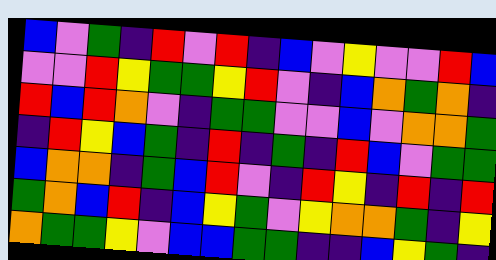[["blue", "violet", "green", "indigo", "red", "violet", "red", "indigo", "blue", "violet", "yellow", "violet", "violet", "red", "blue"], ["violet", "violet", "red", "yellow", "green", "green", "yellow", "red", "violet", "indigo", "blue", "orange", "green", "orange", "indigo"], ["red", "blue", "red", "orange", "violet", "indigo", "green", "green", "violet", "violet", "blue", "violet", "orange", "orange", "green"], ["indigo", "red", "yellow", "blue", "green", "indigo", "red", "indigo", "green", "indigo", "red", "blue", "violet", "green", "green"], ["blue", "orange", "orange", "indigo", "green", "blue", "red", "violet", "indigo", "red", "yellow", "indigo", "red", "indigo", "red"], ["green", "orange", "blue", "red", "indigo", "blue", "yellow", "green", "violet", "yellow", "orange", "orange", "green", "indigo", "yellow"], ["orange", "green", "green", "yellow", "violet", "blue", "blue", "green", "green", "indigo", "indigo", "blue", "yellow", "green", "indigo"]]